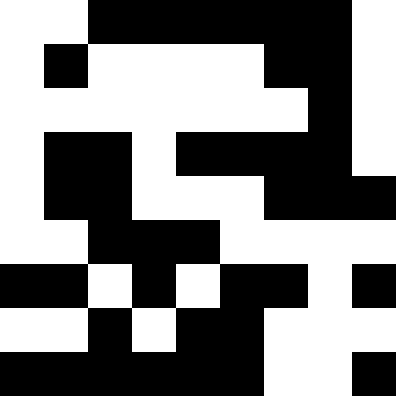[["white", "white", "black", "black", "black", "black", "black", "black", "white"], ["white", "black", "white", "white", "white", "white", "black", "black", "white"], ["white", "white", "white", "white", "white", "white", "white", "black", "white"], ["white", "black", "black", "white", "black", "black", "black", "black", "white"], ["white", "black", "black", "white", "white", "white", "black", "black", "black"], ["white", "white", "black", "black", "black", "white", "white", "white", "white"], ["black", "black", "white", "black", "white", "black", "black", "white", "black"], ["white", "white", "black", "white", "black", "black", "white", "white", "white"], ["black", "black", "black", "black", "black", "black", "white", "white", "black"]]